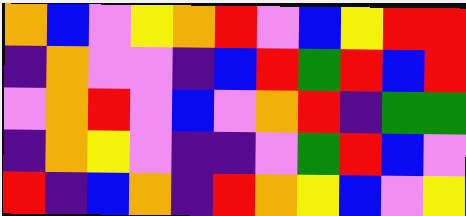[["orange", "blue", "violet", "yellow", "orange", "red", "violet", "blue", "yellow", "red", "red"], ["indigo", "orange", "violet", "violet", "indigo", "blue", "red", "green", "red", "blue", "red"], ["violet", "orange", "red", "violet", "blue", "violet", "orange", "red", "indigo", "green", "green"], ["indigo", "orange", "yellow", "violet", "indigo", "indigo", "violet", "green", "red", "blue", "violet"], ["red", "indigo", "blue", "orange", "indigo", "red", "orange", "yellow", "blue", "violet", "yellow"]]